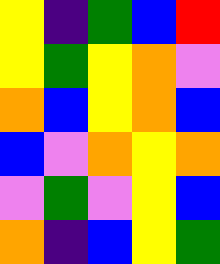[["yellow", "indigo", "green", "blue", "red"], ["yellow", "green", "yellow", "orange", "violet"], ["orange", "blue", "yellow", "orange", "blue"], ["blue", "violet", "orange", "yellow", "orange"], ["violet", "green", "violet", "yellow", "blue"], ["orange", "indigo", "blue", "yellow", "green"]]